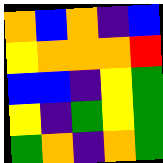[["orange", "blue", "orange", "indigo", "blue"], ["yellow", "orange", "orange", "orange", "red"], ["blue", "blue", "indigo", "yellow", "green"], ["yellow", "indigo", "green", "yellow", "green"], ["green", "orange", "indigo", "orange", "green"]]